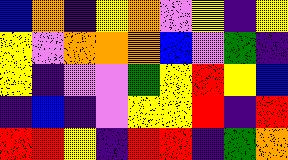[["blue", "orange", "indigo", "yellow", "orange", "violet", "yellow", "indigo", "yellow"], ["yellow", "violet", "orange", "orange", "orange", "blue", "violet", "green", "indigo"], ["yellow", "indigo", "violet", "violet", "green", "yellow", "red", "yellow", "blue"], ["indigo", "blue", "indigo", "violet", "yellow", "yellow", "red", "indigo", "red"], ["red", "red", "yellow", "indigo", "red", "red", "indigo", "green", "orange"]]